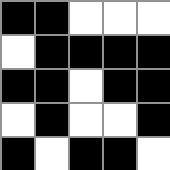[["black", "black", "white", "white", "white"], ["white", "black", "black", "black", "black"], ["black", "black", "white", "black", "black"], ["white", "black", "white", "white", "black"], ["black", "white", "black", "black", "white"]]